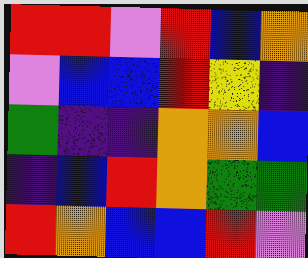[["red", "red", "violet", "red", "blue", "orange"], ["violet", "blue", "blue", "red", "yellow", "indigo"], ["green", "indigo", "indigo", "orange", "orange", "blue"], ["indigo", "blue", "red", "orange", "green", "green"], ["red", "orange", "blue", "blue", "red", "violet"]]